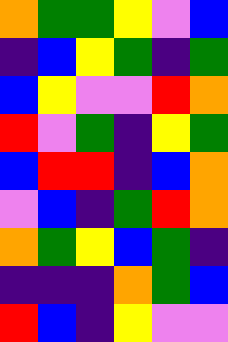[["orange", "green", "green", "yellow", "violet", "blue"], ["indigo", "blue", "yellow", "green", "indigo", "green"], ["blue", "yellow", "violet", "violet", "red", "orange"], ["red", "violet", "green", "indigo", "yellow", "green"], ["blue", "red", "red", "indigo", "blue", "orange"], ["violet", "blue", "indigo", "green", "red", "orange"], ["orange", "green", "yellow", "blue", "green", "indigo"], ["indigo", "indigo", "indigo", "orange", "green", "blue"], ["red", "blue", "indigo", "yellow", "violet", "violet"]]